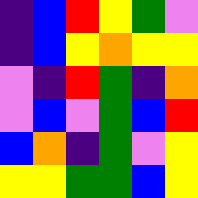[["indigo", "blue", "red", "yellow", "green", "violet"], ["indigo", "blue", "yellow", "orange", "yellow", "yellow"], ["violet", "indigo", "red", "green", "indigo", "orange"], ["violet", "blue", "violet", "green", "blue", "red"], ["blue", "orange", "indigo", "green", "violet", "yellow"], ["yellow", "yellow", "green", "green", "blue", "yellow"]]